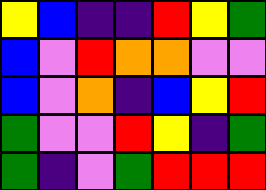[["yellow", "blue", "indigo", "indigo", "red", "yellow", "green"], ["blue", "violet", "red", "orange", "orange", "violet", "violet"], ["blue", "violet", "orange", "indigo", "blue", "yellow", "red"], ["green", "violet", "violet", "red", "yellow", "indigo", "green"], ["green", "indigo", "violet", "green", "red", "red", "red"]]